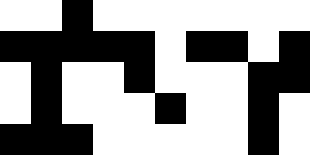[["white", "white", "black", "white", "white", "white", "white", "white", "white", "white"], ["black", "black", "black", "black", "black", "white", "black", "black", "white", "black"], ["white", "black", "white", "white", "black", "white", "white", "white", "black", "black"], ["white", "black", "white", "white", "white", "black", "white", "white", "black", "white"], ["black", "black", "black", "white", "white", "white", "white", "white", "black", "white"]]